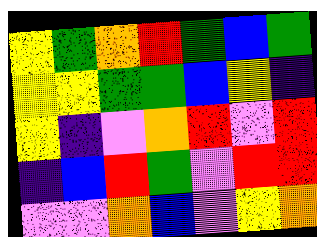[["yellow", "green", "orange", "red", "green", "blue", "green"], ["yellow", "yellow", "green", "green", "blue", "yellow", "indigo"], ["yellow", "indigo", "violet", "orange", "red", "violet", "red"], ["indigo", "blue", "red", "green", "violet", "red", "red"], ["violet", "violet", "orange", "blue", "violet", "yellow", "orange"]]